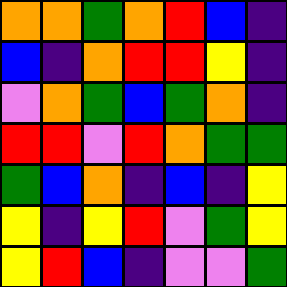[["orange", "orange", "green", "orange", "red", "blue", "indigo"], ["blue", "indigo", "orange", "red", "red", "yellow", "indigo"], ["violet", "orange", "green", "blue", "green", "orange", "indigo"], ["red", "red", "violet", "red", "orange", "green", "green"], ["green", "blue", "orange", "indigo", "blue", "indigo", "yellow"], ["yellow", "indigo", "yellow", "red", "violet", "green", "yellow"], ["yellow", "red", "blue", "indigo", "violet", "violet", "green"]]